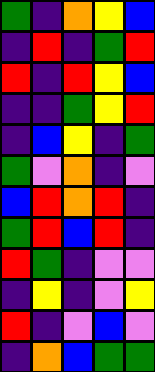[["green", "indigo", "orange", "yellow", "blue"], ["indigo", "red", "indigo", "green", "red"], ["red", "indigo", "red", "yellow", "blue"], ["indigo", "indigo", "green", "yellow", "red"], ["indigo", "blue", "yellow", "indigo", "green"], ["green", "violet", "orange", "indigo", "violet"], ["blue", "red", "orange", "red", "indigo"], ["green", "red", "blue", "red", "indigo"], ["red", "green", "indigo", "violet", "violet"], ["indigo", "yellow", "indigo", "violet", "yellow"], ["red", "indigo", "violet", "blue", "violet"], ["indigo", "orange", "blue", "green", "green"]]